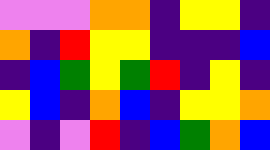[["violet", "violet", "violet", "orange", "orange", "indigo", "yellow", "yellow", "indigo"], ["orange", "indigo", "red", "yellow", "yellow", "indigo", "indigo", "indigo", "blue"], ["indigo", "blue", "green", "yellow", "green", "red", "indigo", "yellow", "indigo"], ["yellow", "blue", "indigo", "orange", "blue", "indigo", "yellow", "yellow", "orange"], ["violet", "indigo", "violet", "red", "indigo", "blue", "green", "orange", "blue"]]